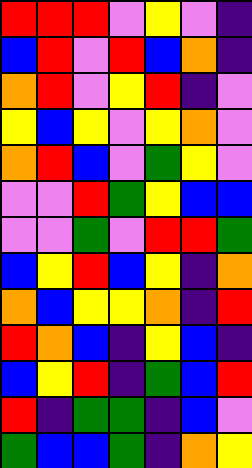[["red", "red", "red", "violet", "yellow", "violet", "indigo"], ["blue", "red", "violet", "red", "blue", "orange", "indigo"], ["orange", "red", "violet", "yellow", "red", "indigo", "violet"], ["yellow", "blue", "yellow", "violet", "yellow", "orange", "violet"], ["orange", "red", "blue", "violet", "green", "yellow", "violet"], ["violet", "violet", "red", "green", "yellow", "blue", "blue"], ["violet", "violet", "green", "violet", "red", "red", "green"], ["blue", "yellow", "red", "blue", "yellow", "indigo", "orange"], ["orange", "blue", "yellow", "yellow", "orange", "indigo", "red"], ["red", "orange", "blue", "indigo", "yellow", "blue", "indigo"], ["blue", "yellow", "red", "indigo", "green", "blue", "red"], ["red", "indigo", "green", "green", "indigo", "blue", "violet"], ["green", "blue", "blue", "green", "indigo", "orange", "yellow"]]